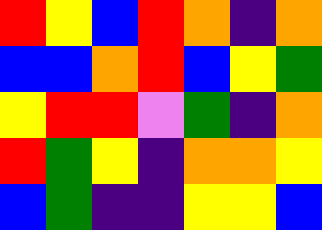[["red", "yellow", "blue", "red", "orange", "indigo", "orange"], ["blue", "blue", "orange", "red", "blue", "yellow", "green"], ["yellow", "red", "red", "violet", "green", "indigo", "orange"], ["red", "green", "yellow", "indigo", "orange", "orange", "yellow"], ["blue", "green", "indigo", "indigo", "yellow", "yellow", "blue"]]